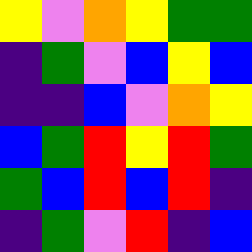[["yellow", "violet", "orange", "yellow", "green", "green"], ["indigo", "green", "violet", "blue", "yellow", "blue"], ["indigo", "indigo", "blue", "violet", "orange", "yellow"], ["blue", "green", "red", "yellow", "red", "green"], ["green", "blue", "red", "blue", "red", "indigo"], ["indigo", "green", "violet", "red", "indigo", "blue"]]